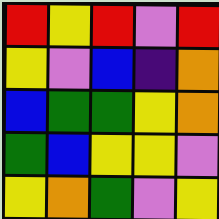[["red", "yellow", "red", "violet", "red"], ["yellow", "violet", "blue", "indigo", "orange"], ["blue", "green", "green", "yellow", "orange"], ["green", "blue", "yellow", "yellow", "violet"], ["yellow", "orange", "green", "violet", "yellow"]]